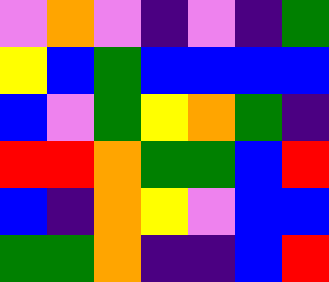[["violet", "orange", "violet", "indigo", "violet", "indigo", "green"], ["yellow", "blue", "green", "blue", "blue", "blue", "blue"], ["blue", "violet", "green", "yellow", "orange", "green", "indigo"], ["red", "red", "orange", "green", "green", "blue", "red"], ["blue", "indigo", "orange", "yellow", "violet", "blue", "blue"], ["green", "green", "orange", "indigo", "indigo", "blue", "red"]]